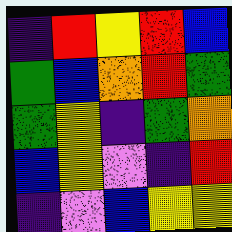[["indigo", "red", "yellow", "red", "blue"], ["green", "blue", "orange", "red", "green"], ["green", "yellow", "indigo", "green", "orange"], ["blue", "yellow", "violet", "indigo", "red"], ["indigo", "violet", "blue", "yellow", "yellow"]]